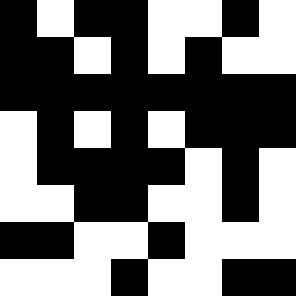[["black", "white", "black", "black", "white", "white", "black", "white"], ["black", "black", "white", "black", "white", "black", "white", "white"], ["black", "black", "black", "black", "black", "black", "black", "black"], ["white", "black", "white", "black", "white", "black", "black", "black"], ["white", "black", "black", "black", "black", "white", "black", "white"], ["white", "white", "black", "black", "white", "white", "black", "white"], ["black", "black", "white", "white", "black", "white", "white", "white"], ["white", "white", "white", "black", "white", "white", "black", "black"]]